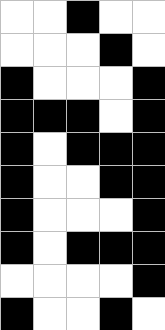[["white", "white", "black", "white", "white"], ["white", "white", "white", "black", "white"], ["black", "white", "white", "white", "black"], ["black", "black", "black", "white", "black"], ["black", "white", "black", "black", "black"], ["black", "white", "white", "black", "black"], ["black", "white", "white", "white", "black"], ["black", "white", "black", "black", "black"], ["white", "white", "white", "white", "black"], ["black", "white", "white", "black", "white"]]